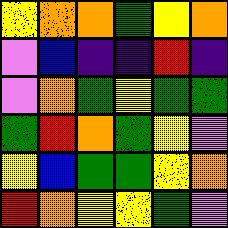[["yellow", "orange", "orange", "green", "yellow", "orange"], ["violet", "blue", "indigo", "indigo", "red", "indigo"], ["violet", "orange", "green", "yellow", "green", "green"], ["green", "red", "orange", "green", "yellow", "violet"], ["yellow", "blue", "green", "green", "yellow", "orange"], ["red", "orange", "yellow", "yellow", "green", "violet"]]